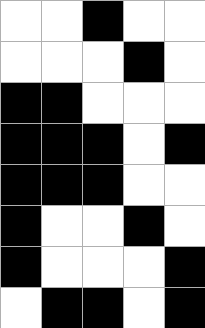[["white", "white", "black", "white", "white"], ["white", "white", "white", "black", "white"], ["black", "black", "white", "white", "white"], ["black", "black", "black", "white", "black"], ["black", "black", "black", "white", "white"], ["black", "white", "white", "black", "white"], ["black", "white", "white", "white", "black"], ["white", "black", "black", "white", "black"]]